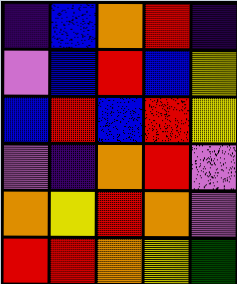[["indigo", "blue", "orange", "red", "indigo"], ["violet", "blue", "red", "blue", "yellow"], ["blue", "red", "blue", "red", "yellow"], ["violet", "indigo", "orange", "red", "violet"], ["orange", "yellow", "red", "orange", "violet"], ["red", "red", "orange", "yellow", "green"]]